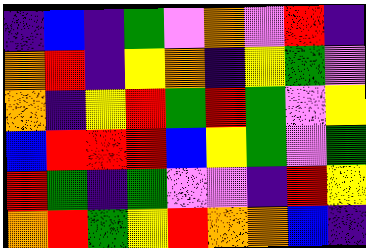[["indigo", "blue", "indigo", "green", "violet", "orange", "violet", "red", "indigo"], ["orange", "red", "indigo", "yellow", "orange", "indigo", "yellow", "green", "violet"], ["orange", "indigo", "yellow", "red", "green", "red", "green", "violet", "yellow"], ["blue", "red", "red", "red", "blue", "yellow", "green", "violet", "green"], ["red", "green", "indigo", "green", "violet", "violet", "indigo", "red", "yellow"], ["orange", "red", "green", "yellow", "red", "orange", "orange", "blue", "indigo"]]